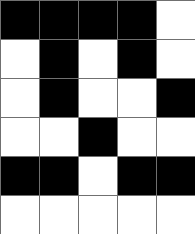[["black", "black", "black", "black", "white"], ["white", "black", "white", "black", "white"], ["white", "black", "white", "white", "black"], ["white", "white", "black", "white", "white"], ["black", "black", "white", "black", "black"], ["white", "white", "white", "white", "white"]]